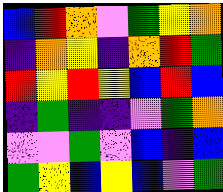[["blue", "red", "orange", "violet", "green", "yellow", "orange"], ["indigo", "orange", "yellow", "indigo", "orange", "red", "green"], ["red", "yellow", "red", "yellow", "blue", "red", "blue"], ["indigo", "green", "indigo", "indigo", "violet", "green", "orange"], ["violet", "violet", "green", "violet", "blue", "indigo", "blue"], ["green", "yellow", "blue", "yellow", "blue", "violet", "green"]]